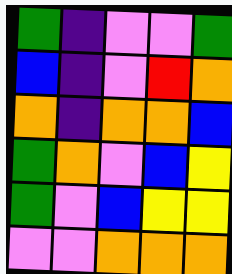[["green", "indigo", "violet", "violet", "green"], ["blue", "indigo", "violet", "red", "orange"], ["orange", "indigo", "orange", "orange", "blue"], ["green", "orange", "violet", "blue", "yellow"], ["green", "violet", "blue", "yellow", "yellow"], ["violet", "violet", "orange", "orange", "orange"]]